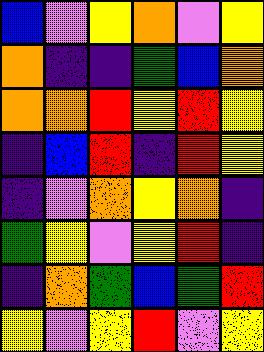[["blue", "violet", "yellow", "orange", "violet", "yellow"], ["orange", "indigo", "indigo", "green", "blue", "orange"], ["orange", "orange", "red", "yellow", "red", "yellow"], ["indigo", "blue", "red", "indigo", "red", "yellow"], ["indigo", "violet", "orange", "yellow", "orange", "indigo"], ["green", "yellow", "violet", "yellow", "red", "indigo"], ["indigo", "orange", "green", "blue", "green", "red"], ["yellow", "violet", "yellow", "red", "violet", "yellow"]]